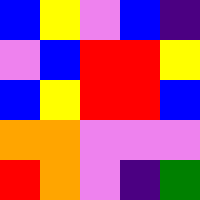[["blue", "yellow", "violet", "blue", "indigo"], ["violet", "blue", "red", "red", "yellow"], ["blue", "yellow", "red", "red", "blue"], ["orange", "orange", "violet", "violet", "violet"], ["red", "orange", "violet", "indigo", "green"]]